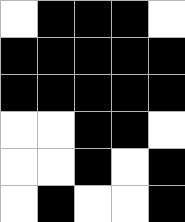[["white", "black", "black", "black", "white"], ["black", "black", "black", "black", "black"], ["black", "black", "black", "black", "black"], ["white", "white", "black", "black", "white"], ["white", "white", "black", "white", "black"], ["white", "black", "white", "white", "black"]]